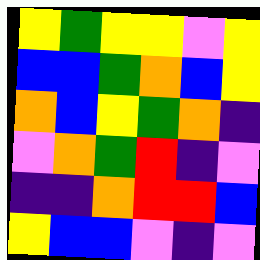[["yellow", "green", "yellow", "yellow", "violet", "yellow"], ["blue", "blue", "green", "orange", "blue", "yellow"], ["orange", "blue", "yellow", "green", "orange", "indigo"], ["violet", "orange", "green", "red", "indigo", "violet"], ["indigo", "indigo", "orange", "red", "red", "blue"], ["yellow", "blue", "blue", "violet", "indigo", "violet"]]